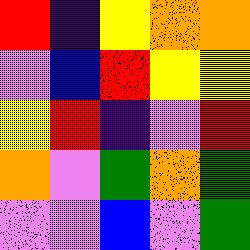[["red", "indigo", "yellow", "orange", "orange"], ["violet", "blue", "red", "yellow", "yellow"], ["yellow", "red", "indigo", "violet", "red"], ["orange", "violet", "green", "orange", "green"], ["violet", "violet", "blue", "violet", "green"]]